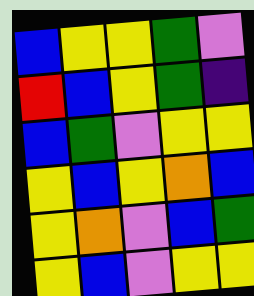[["blue", "yellow", "yellow", "green", "violet"], ["red", "blue", "yellow", "green", "indigo"], ["blue", "green", "violet", "yellow", "yellow"], ["yellow", "blue", "yellow", "orange", "blue"], ["yellow", "orange", "violet", "blue", "green"], ["yellow", "blue", "violet", "yellow", "yellow"]]